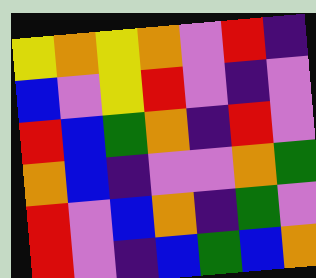[["yellow", "orange", "yellow", "orange", "violet", "red", "indigo"], ["blue", "violet", "yellow", "red", "violet", "indigo", "violet"], ["red", "blue", "green", "orange", "indigo", "red", "violet"], ["orange", "blue", "indigo", "violet", "violet", "orange", "green"], ["red", "violet", "blue", "orange", "indigo", "green", "violet"], ["red", "violet", "indigo", "blue", "green", "blue", "orange"]]